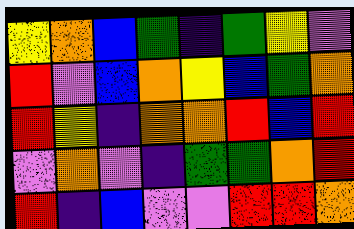[["yellow", "orange", "blue", "green", "indigo", "green", "yellow", "violet"], ["red", "violet", "blue", "orange", "yellow", "blue", "green", "orange"], ["red", "yellow", "indigo", "orange", "orange", "red", "blue", "red"], ["violet", "orange", "violet", "indigo", "green", "green", "orange", "red"], ["red", "indigo", "blue", "violet", "violet", "red", "red", "orange"]]